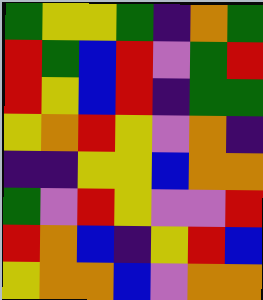[["green", "yellow", "yellow", "green", "indigo", "orange", "green"], ["red", "green", "blue", "red", "violet", "green", "red"], ["red", "yellow", "blue", "red", "indigo", "green", "green"], ["yellow", "orange", "red", "yellow", "violet", "orange", "indigo"], ["indigo", "indigo", "yellow", "yellow", "blue", "orange", "orange"], ["green", "violet", "red", "yellow", "violet", "violet", "red"], ["red", "orange", "blue", "indigo", "yellow", "red", "blue"], ["yellow", "orange", "orange", "blue", "violet", "orange", "orange"]]